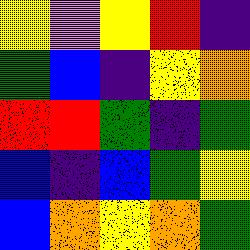[["yellow", "violet", "yellow", "red", "indigo"], ["green", "blue", "indigo", "yellow", "orange"], ["red", "red", "green", "indigo", "green"], ["blue", "indigo", "blue", "green", "yellow"], ["blue", "orange", "yellow", "orange", "green"]]